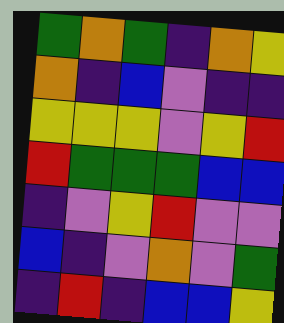[["green", "orange", "green", "indigo", "orange", "yellow"], ["orange", "indigo", "blue", "violet", "indigo", "indigo"], ["yellow", "yellow", "yellow", "violet", "yellow", "red"], ["red", "green", "green", "green", "blue", "blue"], ["indigo", "violet", "yellow", "red", "violet", "violet"], ["blue", "indigo", "violet", "orange", "violet", "green"], ["indigo", "red", "indigo", "blue", "blue", "yellow"]]